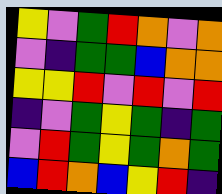[["yellow", "violet", "green", "red", "orange", "violet", "orange"], ["violet", "indigo", "green", "green", "blue", "orange", "orange"], ["yellow", "yellow", "red", "violet", "red", "violet", "red"], ["indigo", "violet", "green", "yellow", "green", "indigo", "green"], ["violet", "red", "green", "yellow", "green", "orange", "green"], ["blue", "red", "orange", "blue", "yellow", "red", "indigo"]]